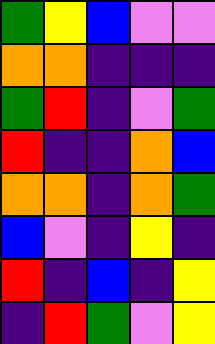[["green", "yellow", "blue", "violet", "violet"], ["orange", "orange", "indigo", "indigo", "indigo"], ["green", "red", "indigo", "violet", "green"], ["red", "indigo", "indigo", "orange", "blue"], ["orange", "orange", "indigo", "orange", "green"], ["blue", "violet", "indigo", "yellow", "indigo"], ["red", "indigo", "blue", "indigo", "yellow"], ["indigo", "red", "green", "violet", "yellow"]]